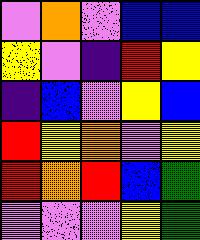[["violet", "orange", "violet", "blue", "blue"], ["yellow", "violet", "indigo", "red", "yellow"], ["indigo", "blue", "violet", "yellow", "blue"], ["red", "yellow", "orange", "violet", "yellow"], ["red", "orange", "red", "blue", "green"], ["violet", "violet", "violet", "yellow", "green"]]